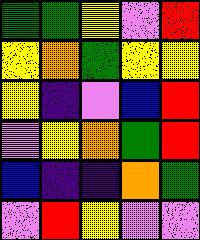[["green", "green", "yellow", "violet", "red"], ["yellow", "orange", "green", "yellow", "yellow"], ["yellow", "indigo", "violet", "blue", "red"], ["violet", "yellow", "orange", "green", "red"], ["blue", "indigo", "indigo", "orange", "green"], ["violet", "red", "yellow", "violet", "violet"]]